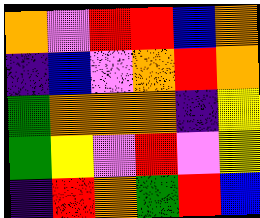[["orange", "violet", "red", "red", "blue", "orange"], ["indigo", "blue", "violet", "orange", "red", "orange"], ["green", "orange", "orange", "orange", "indigo", "yellow"], ["green", "yellow", "violet", "red", "violet", "yellow"], ["indigo", "red", "orange", "green", "red", "blue"]]